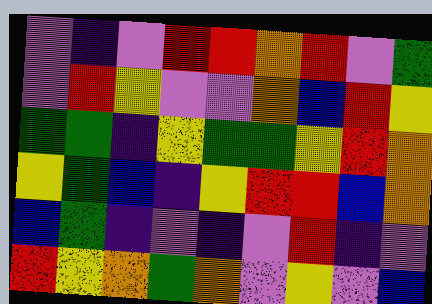[["violet", "indigo", "violet", "red", "red", "orange", "red", "violet", "green"], ["violet", "red", "yellow", "violet", "violet", "orange", "blue", "red", "yellow"], ["green", "green", "indigo", "yellow", "green", "green", "yellow", "red", "orange"], ["yellow", "green", "blue", "indigo", "yellow", "red", "red", "blue", "orange"], ["blue", "green", "indigo", "violet", "indigo", "violet", "red", "indigo", "violet"], ["red", "yellow", "orange", "green", "orange", "violet", "yellow", "violet", "blue"]]